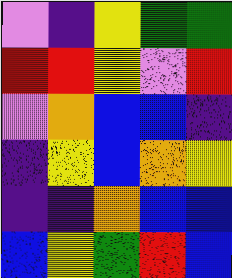[["violet", "indigo", "yellow", "green", "green"], ["red", "red", "yellow", "violet", "red"], ["violet", "orange", "blue", "blue", "indigo"], ["indigo", "yellow", "blue", "orange", "yellow"], ["indigo", "indigo", "orange", "blue", "blue"], ["blue", "yellow", "green", "red", "blue"]]